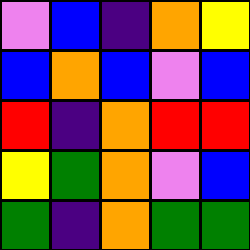[["violet", "blue", "indigo", "orange", "yellow"], ["blue", "orange", "blue", "violet", "blue"], ["red", "indigo", "orange", "red", "red"], ["yellow", "green", "orange", "violet", "blue"], ["green", "indigo", "orange", "green", "green"]]